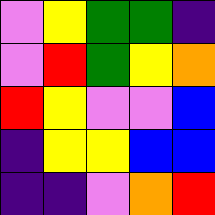[["violet", "yellow", "green", "green", "indigo"], ["violet", "red", "green", "yellow", "orange"], ["red", "yellow", "violet", "violet", "blue"], ["indigo", "yellow", "yellow", "blue", "blue"], ["indigo", "indigo", "violet", "orange", "red"]]